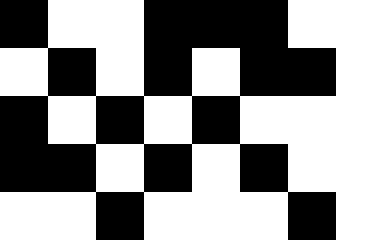[["black", "white", "white", "black", "black", "black", "white", "white"], ["white", "black", "white", "black", "white", "black", "black", "white"], ["black", "white", "black", "white", "black", "white", "white", "white"], ["black", "black", "white", "black", "white", "black", "white", "white"], ["white", "white", "black", "white", "white", "white", "black", "white"]]